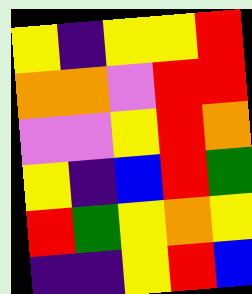[["yellow", "indigo", "yellow", "yellow", "red"], ["orange", "orange", "violet", "red", "red"], ["violet", "violet", "yellow", "red", "orange"], ["yellow", "indigo", "blue", "red", "green"], ["red", "green", "yellow", "orange", "yellow"], ["indigo", "indigo", "yellow", "red", "blue"]]